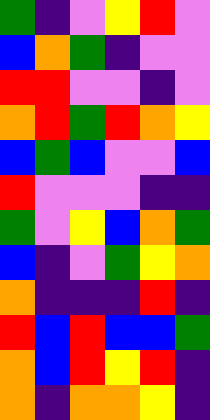[["green", "indigo", "violet", "yellow", "red", "violet"], ["blue", "orange", "green", "indigo", "violet", "violet"], ["red", "red", "violet", "violet", "indigo", "violet"], ["orange", "red", "green", "red", "orange", "yellow"], ["blue", "green", "blue", "violet", "violet", "blue"], ["red", "violet", "violet", "violet", "indigo", "indigo"], ["green", "violet", "yellow", "blue", "orange", "green"], ["blue", "indigo", "violet", "green", "yellow", "orange"], ["orange", "indigo", "indigo", "indigo", "red", "indigo"], ["red", "blue", "red", "blue", "blue", "green"], ["orange", "blue", "red", "yellow", "red", "indigo"], ["orange", "indigo", "orange", "orange", "yellow", "indigo"]]